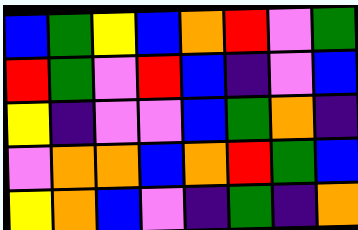[["blue", "green", "yellow", "blue", "orange", "red", "violet", "green"], ["red", "green", "violet", "red", "blue", "indigo", "violet", "blue"], ["yellow", "indigo", "violet", "violet", "blue", "green", "orange", "indigo"], ["violet", "orange", "orange", "blue", "orange", "red", "green", "blue"], ["yellow", "orange", "blue", "violet", "indigo", "green", "indigo", "orange"]]